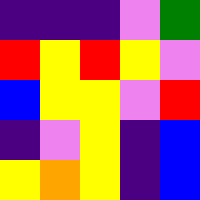[["indigo", "indigo", "indigo", "violet", "green"], ["red", "yellow", "red", "yellow", "violet"], ["blue", "yellow", "yellow", "violet", "red"], ["indigo", "violet", "yellow", "indigo", "blue"], ["yellow", "orange", "yellow", "indigo", "blue"]]